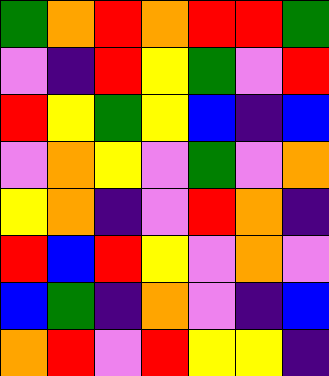[["green", "orange", "red", "orange", "red", "red", "green"], ["violet", "indigo", "red", "yellow", "green", "violet", "red"], ["red", "yellow", "green", "yellow", "blue", "indigo", "blue"], ["violet", "orange", "yellow", "violet", "green", "violet", "orange"], ["yellow", "orange", "indigo", "violet", "red", "orange", "indigo"], ["red", "blue", "red", "yellow", "violet", "orange", "violet"], ["blue", "green", "indigo", "orange", "violet", "indigo", "blue"], ["orange", "red", "violet", "red", "yellow", "yellow", "indigo"]]